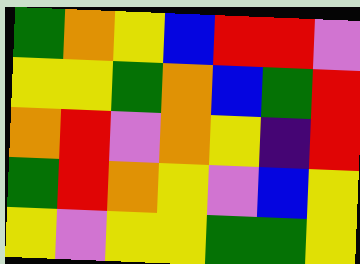[["green", "orange", "yellow", "blue", "red", "red", "violet"], ["yellow", "yellow", "green", "orange", "blue", "green", "red"], ["orange", "red", "violet", "orange", "yellow", "indigo", "red"], ["green", "red", "orange", "yellow", "violet", "blue", "yellow"], ["yellow", "violet", "yellow", "yellow", "green", "green", "yellow"]]